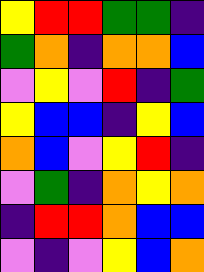[["yellow", "red", "red", "green", "green", "indigo"], ["green", "orange", "indigo", "orange", "orange", "blue"], ["violet", "yellow", "violet", "red", "indigo", "green"], ["yellow", "blue", "blue", "indigo", "yellow", "blue"], ["orange", "blue", "violet", "yellow", "red", "indigo"], ["violet", "green", "indigo", "orange", "yellow", "orange"], ["indigo", "red", "red", "orange", "blue", "blue"], ["violet", "indigo", "violet", "yellow", "blue", "orange"]]